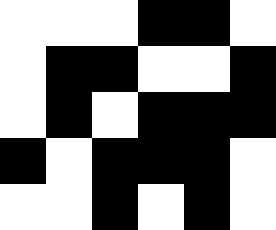[["white", "white", "white", "black", "black", "white"], ["white", "black", "black", "white", "white", "black"], ["white", "black", "white", "black", "black", "black"], ["black", "white", "black", "black", "black", "white"], ["white", "white", "black", "white", "black", "white"]]